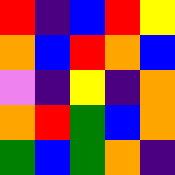[["red", "indigo", "blue", "red", "yellow"], ["orange", "blue", "red", "orange", "blue"], ["violet", "indigo", "yellow", "indigo", "orange"], ["orange", "red", "green", "blue", "orange"], ["green", "blue", "green", "orange", "indigo"]]